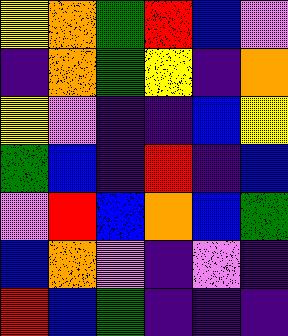[["yellow", "orange", "green", "red", "blue", "violet"], ["indigo", "orange", "green", "yellow", "indigo", "orange"], ["yellow", "violet", "indigo", "indigo", "blue", "yellow"], ["green", "blue", "indigo", "red", "indigo", "blue"], ["violet", "red", "blue", "orange", "blue", "green"], ["blue", "orange", "violet", "indigo", "violet", "indigo"], ["red", "blue", "green", "indigo", "indigo", "indigo"]]